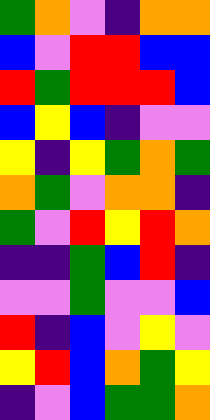[["green", "orange", "violet", "indigo", "orange", "orange"], ["blue", "violet", "red", "red", "blue", "blue"], ["red", "green", "red", "red", "red", "blue"], ["blue", "yellow", "blue", "indigo", "violet", "violet"], ["yellow", "indigo", "yellow", "green", "orange", "green"], ["orange", "green", "violet", "orange", "orange", "indigo"], ["green", "violet", "red", "yellow", "red", "orange"], ["indigo", "indigo", "green", "blue", "red", "indigo"], ["violet", "violet", "green", "violet", "violet", "blue"], ["red", "indigo", "blue", "violet", "yellow", "violet"], ["yellow", "red", "blue", "orange", "green", "yellow"], ["indigo", "violet", "blue", "green", "green", "orange"]]